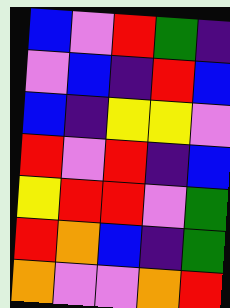[["blue", "violet", "red", "green", "indigo"], ["violet", "blue", "indigo", "red", "blue"], ["blue", "indigo", "yellow", "yellow", "violet"], ["red", "violet", "red", "indigo", "blue"], ["yellow", "red", "red", "violet", "green"], ["red", "orange", "blue", "indigo", "green"], ["orange", "violet", "violet", "orange", "red"]]